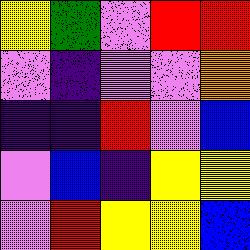[["yellow", "green", "violet", "red", "red"], ["violet", "indigo", "violet", "violet", "orange"], ["indigo", "indigo", "red", "violet", "blue"], ["violet", "blue", "indigo", "yellow", "yellow"], ["violet", "red", "yellow", "yellow", "blue"]]